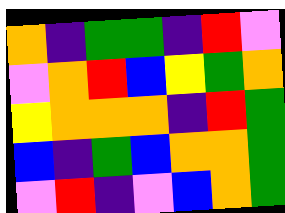[["orange", "indigo", "green", "green", "indigo", "red", "violet"], ["violet", "orange", "red", "blue", "yellow", "green", "orange"], ["yellow", "orange", "orange", "orange", "indigo", "red", "green"], ["blue", "indigo", "green", "blue", "orange", "orange", "green"], ["violet", "red", "indigo", "violet", "blue", "orange", "green"]]